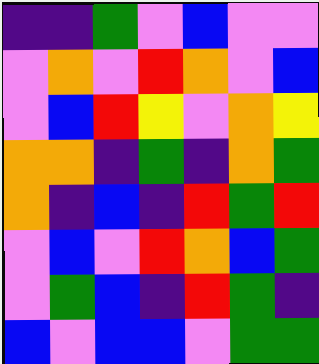[["indigo", "indigo", "green", "violet", "blue", "violet", "violet"], ["violet", "orange", "violet", "red", "orange", "violet", "blue"], ["violet", "blue", "red", "yellow", "violet", "orange", "yellow"], ["orange", "orange", "indigo", "green", "indigo", "orange", "green"], ["orange", "indigo", "blue", "indigo", "red", "green", "red"], ["violet", "blue", "violet", "red", "orange", "blue", "green"], ["violet", "green", "blue", "indigo", "red", "green", "indigo"], ["blue", "violet", "blue", "blue", "violet", "green", "green"]]